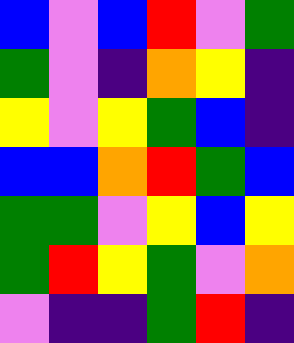[["blue", "violet", "blue", "red", "violet", "green"], ["green", "violet", "indigo", "orange", "yellow", "indigo"], ["yellow", "violet", "yellow", "green", "blue", "indigo"], ["blue", "blue", "orange", "red", "green", "blue"], ["green", "green", "violet", "yellow", "blue", "yellow"], ["green", "red", "yellow", "green", "violet", "orange"], ["violet", "indigo", "indigo", "green", "red", "indigo"]]